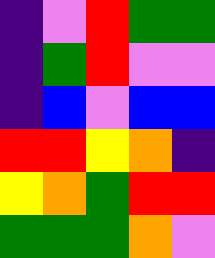[["indigo", "violet", "red", "green", "green"], ["indigo", "green", "red", "violet", "violet"], ["indigo", "blue", "violet", "blue", "blue"], ["red", "red", "yellow", "orange", "indigo"], ["yellow", "orange", "green", "red", "red"], ["green", "green", "green", "orange", "violet"]]